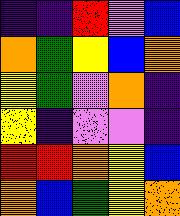[["indigo", "indigo", "red", "violet", "blue"], ["orange", "green", "yellow", "blue", "orange"], ["yellow", "green", "violet", "orange", "indigo"], ["yellow", "indigo", "violet", "violet", "indigo"], ["red", "red", "orange", "yellow", "blue"], ["orange", "blue", "green", "yellow", "orange"]]